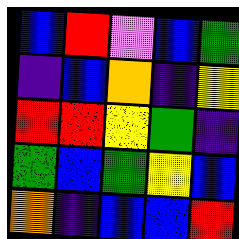[["blue", "red", "violet", "blue", "green"], ["indigo", "blue", "orange", "indigo", "yellow"], ["red", "red", "yellow", "green", "indigo"], ["green", "blue", "green", "yellow", "blue"], ["orange", "indigo", "blue", "blue", "red"]]